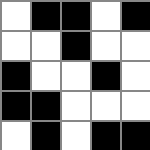[["white", "black", "black", "white", "black"], ["white", "white", "black", "white", "white"], ["black", "white", "white", "black", "white"], ["black", "black", "white", "white", "white"], ["white", "black", "white", "black", "black"]]